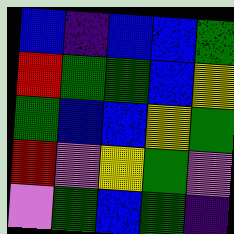[["blue", "indigo", "blue", "blue", "green"], ["red", "green", "green", "blue", "yellow"], ["green", "blue", "blue", "yellow", "green"], ["red", "violet", "yellow", "green", "violet"], ["violet", "green", "blue", "green", "indigo"]]